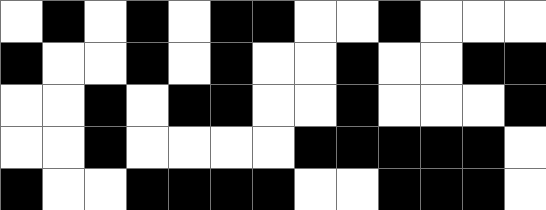[["white", "black", "white", "black", "white", "black", "black", "white", "white", "black", "white", "white", "white"], ["black", "white", "white", "black", "white", "black", "white", "white", "black", "white", "white", "black", "black"], ["white", "white", "black", "white", "black", "black", "white", "white", "black", "white", "white", "white", "black"], ["white", "white", "black", "white", "white", "white", "white", "black", "black", "black", "black", "black", "white"], ["black", "white", "white", "black", "black", "black", "black", "white", "white", "black", "black", "black", "white"]]